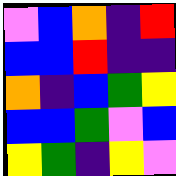[["violet", "blue", "orange", "indigo", "red"], ["blue", "blue", "red", "indigo", "indigo"], ["orange", "indigo", "blue", "green", "yellow"], ["blue", "blue", "green", "violet", "blue"], ["yellow", "green", "indigo", "yellow", "violet"]]